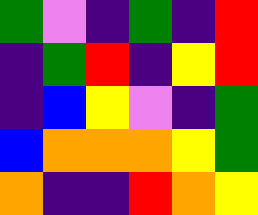[["green", "violet", "indigo", "green", "indigo", "red"], ["indigo", "green", "red", "indigo", "yellow", "red"], ["indigo", "blue", "yellow", "violet", "indigo", "green"], ["blue", "orange", "orange", "orange", "yellow", "green"], ["orange", "indigo", "indigo", "red", "orange", "yellow"]]